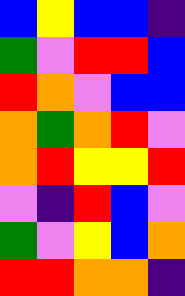[["blue", "yellow", "blue", "blue", "indigo"], ["green", "violet", "red", "red", "blue"], ["red", "orange", "violet", "blue", "blue"], ["orange", "green", "orange", "red", "violet"], ["orange", "red", "yellow", "yellow", "red"], ["violet", "indigo", "red", "blue", "violet"], ["green", "violet", "yellow", "blue", "orange"], ["red", "red", "orange", "orange", "indigo"]]